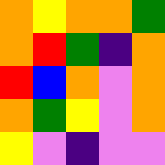[["orange", "yellow", "orange", "orange", "green"], ["orange", "red", "green", "indigo", "orange"], ["red", "blue", "orange", "violet", "orange"], ["orange", "green", "yellow", "violet", "orange"], ["yellow", "violet", "indigo", "violet", "violet"]]